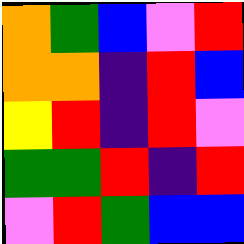[["orange", "green", "blue", "violet", "red"], ["orange", "orange", "indigo", "red", "blue"], ["yellow", "red", "indigo", "red", "violet"], ["green", "green", "red", "indigo", "red"], ["violet", "red", "green", "blue", "blue"]]